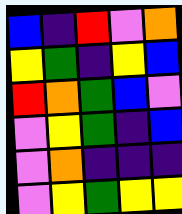[["blue", "indigo", "red", "violet", "orange"], ["yellow", "green", "indigo", "yellow", "blue"], ["red", "orange", "green", "blue", "violet"], ["violet", "yellow", "green", "indigo", "blue"], ["violet", "orange", "indigo", "indigo", "indigo"], ["violet", "yellow", "green", "yellow", "yellow"]]